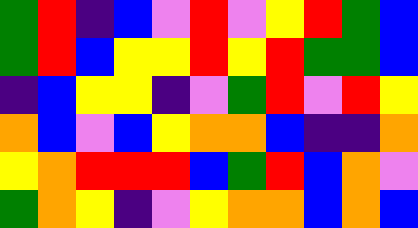[["green", "red", "indigo", "blue", "violet", "red", "violet", "yellow", "red", "green", "blue"], ["green", "red", "blue", "yellow", "yellow", "red", "yellow", "red", "green", "green", "blue"], ["indigo", "blue", "yellow", "yellow", "indigo", "violet", "green", "red", "violet", "red", "yellow"], ["orange", "blue", "violet", "blue", "yellow", "orange", "orange", "blue", "indigo", "indigo", "orange"], ["yellow", "orange", "red", "red", "red", "blue", "green", "red", "blue", "orange", "violet"], ["green", "orange", "yellow", "indigo", "violet", "yellow", "orange", "orange", "blue", "orange", "blue"]]